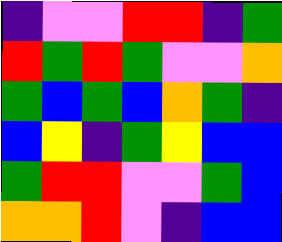[["indigo", "violet", "violet", "red", "red", "indigo", "green"], ["red", "green", "red", "green", "violet", "violet", "orange"], ["green", "blue", "green", "blue", "orange", "green", "indigo"], ["blue", "yellow", "indigo", "green", "yellow", "blue", "blue"], ["green", "red", "red", "violet", "violet", "green", "blue"], ["orange", "orange", "red", "violet", "indigo", "blue", "blue"]]